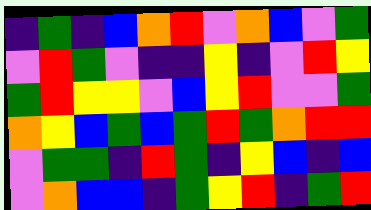[["indigo", "green", "indigo", "blue", "orange", "red", "violet", "orange", "blue", "violet", "green"], ["violet", "red", "green", "violet", "indigo", "indigo", "yellow", "indigo", "violet", "red", "yellow"], ["green", "red", "yellow", "yellow", "violet", "blue", "yellow", "red", "violet", "violet", "green"], ["orange", "yellow", "blue", "green", "blue", "green", "red", "green", "orange", "red", "red"], ["violet", "green", "green", "indigo", "red", "green", "indigo", "yellow", "blue", "indigo", "blue"], ["violet", "orange", "blue", "blue", "indigo", "green", "yellow", "red", "indigo", "green", "red"]]